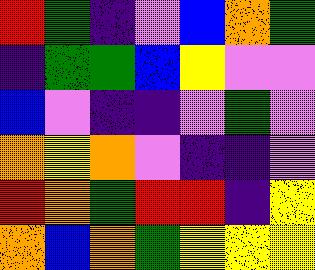[["red", "green", "indigo", "violet", "blue", "orange", "green"], ["indigo", "green", "green", "blue", "yellow", "violet", "violet"], ["blue", "violet", "indigo", "indigo", "violet", "green", "violet"], ["orange", "yellow", "orange", "violet", "indigo", "indigo", "violet"], ["red", "orange", "green", "red", "red", "indigo", "yellow"], ["orange", "blue", "orange", "green", "yellow", "yellow", "yellow"]]